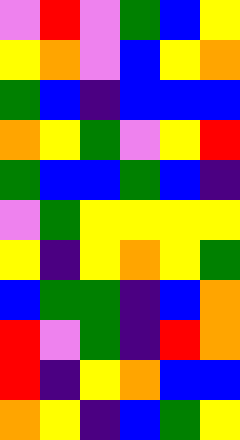[["violet", "red", "violet", "green", "blue", "yellow"], ["yellow", "orange", "violet", "blue", "yellow", "orange"], ["green", "blue", "indigo", "blue", "blue", "blue"], ["orange", "yellow", "green", "violet", "yellow", "red"], ["green", "blue", "blue", "green", "blue", "indigo"], ["violet", "green", "yellow", "yellow", "yellow", "yellow"], ["yellow", "indigo", "yellow", "orange", "yellow", "green"], ["blue", "green", "green", "indigo", "blue", "orange"], ["red", "violet", "green", "indigo", "red", "orange"], ["red", "indigo", "yellow", "orange", "blue", "blue"], ["orange", "yellow", "indigo", "blue", "green", "yellow"]]